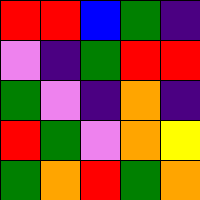[["red", "red", "blue", "green", "indigo"], ["violet", "indigo", "green", "red", "red"], ["green", "violet", "indigo", "orange", "indigo"], ["red", "green", "violet", "orange", "yellow"], ["green", "orange", "red", "green", "orange"]]